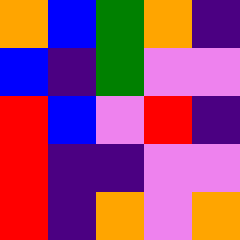[["orange", "blue", "green", "orange", "indigo"], ["blue", "indigo", "green", "violet", "violet"], ["red", "blue", "violet", "red", "indigo"], ["red", "indigo", "indigo", "violet", "violet"], ["red", "indigo", "orange", "violet", "orange"]]